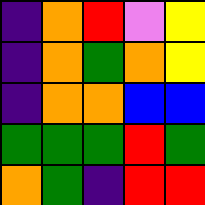[["indigo", "orange", "red", "violet", "yellow"], ["indigo", "orange", "green", "orange", "yellow"], ["indigo", "orange", "orange", "blue", "blue"], ["green", "green", "green", "red", "green"], ["orange", "green", "indigo", "red", "red"]]